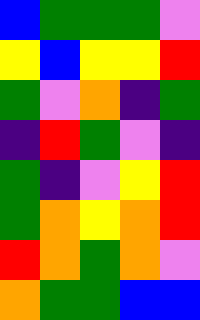[["blue", "green", "green", "green", "violet"], ["yellow", "blue", "yellow", "yellow", "red"], ["green", "violet", "orange", "indigo", "green"], ["indigo", "red", "green", "violet", "indigo"], ["green", "indigo", "violet", "yellow", "red"], ["green", "orange", "yellow", "orange", "red"], ["red", "orange", "green", "orange", "violet"], ["orange", "green", "green", "blue", "blue"]]